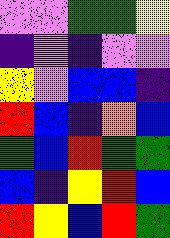[["violet", "violet", "green", "green", "yellow"], ["indigo", "violet", "indigo", "violet", "violet"], ["yellow", "violet", "blue", "blue", "indigo"], ["red", "blue", "indigo", "orange", "blue"], ["green", "blue", "red", "green", "green"], ["blue", "indigo", "yellow", "red", "blue"], ["red", "yellow", "blue", "red", "green"]]